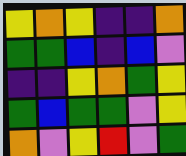[["yellow", "orange", "yellow", "indigo", "indigo", "orange"], ["green", "green", "blue", "indigo", "blue", "violet"], ["indigo", "indigo", "yellow", "orange", "green", "yellow"], ["green", "blue", "green", "green", "violet", "yellow"], ["orange", "violet", "yellow", "red", "violet", "green"]]